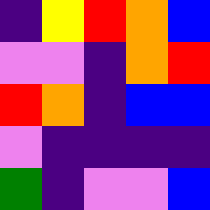[["indigo", "yellow", "red", "orange", "blue"], ["violet", "violet", "indigo", "orange", "red"], ["red", "orange", "indigo", "blue", "blue"], ["violet", "indigo", "indigo", "indigo", "indigo"], ["green", "indigo", "violet", "violet", "blue"]]